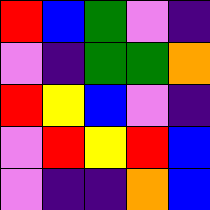[["red", "blue", "green", "violet", "indigo"], ["violet", "indigo", "green", "green", "orange"], ["red", "yellow", "blue", "violet", "indigo"], ["violet", "red", "yellow", "red", "blue"], ["violet", "indigo", "indigo", "orange", "blue"]]